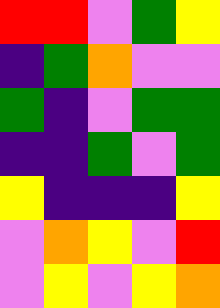[["red", "red", "violet", "green", "yellow"], ["indigo", "green", "orange", "violet", "violet"], ["green", "indigo", "violet", "green", "green"], ["indigo", "indigo", "green", "violet", "green"], ["yellow", "indigo", "indigo", "indigo", "yellow"], ["violet", "orange", "yellow", "violet", "red"], ["violet", "yellow", "violet", "yellow", "orange"]]